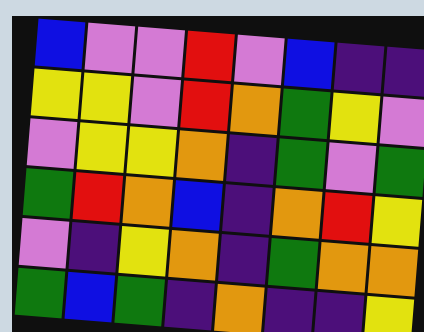[["blue", "violet", "violet", "red", "violet", "blue", "indigo", "indigo"], ["yellow", "yellow", "violet", "red", "orange", "green", "yellow", "violet"], ["violet", "yellow", "yellow", "orange", "indigo", "green", "violet", "green"], ["green", "red", "orange", "blue", "indigo", "orange", "red", "yellow"], ["violet", "indigo", "yellow", "orange", "indigo", "green", "orange", "orange"], ["green", "blue", "green", "indigo", "orange", "indigo", "indigo", "yellow"]]